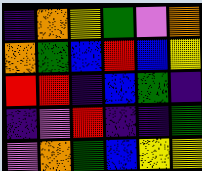[["indigo", "orange", "yellow", "green", "violet", "orange"], ["orange", "green", "blue", "red", "blue", "yellow"], ["red", "red", "indigo", "blue", "green", "indigo"], ["indigo", "violet", "red", "indigo", "indigo", "green"], ["violet", "orange", "green", "blue", "yellow", "yellow"]]